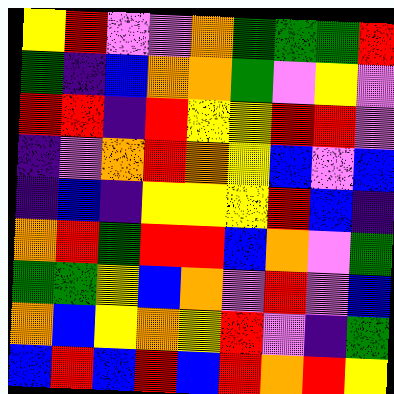[["yellow", "red", "violet", "violet", "orange", "green", "green", "green", "red"], ["green", "indigo", "blue", "orange", "orange", "green", "violet", "yellow", "violet"], ["red", "red", "indigo", "red", "yellow", "yellow", "red", "red", "violet"], ["indigo", "violet", "orange", "red", "orange", "yellow", "blue", "violet", "blue"], ["indigo", "blue", "indigo", "yellow", "yellow", "yellow", "red", "blue", "indigo"], ["orange", "red", "green", "red", "red", "blue", "orange", "violet", "green"], ["green", "green", "yellow", "blue", "orange", "violet", "red", "violet", "blue"], ["orange", "blue", "yellow", "orange", "yellow", "red", "violet", "indigo", "green"], ["blue", "red", "blue", "red", "blue", "red", "orange", "red", "yellow"]]